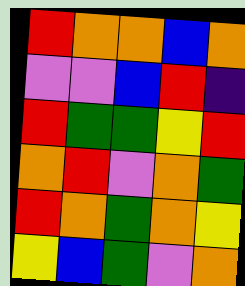[["red", "orange", "orange", "blue", "orange"], ["violet", "violet", "blue", "red", "indigo"], ["red", "green", "green", "yellow", "red"], ["orange", "red", "violet", "orange", "green"], ["red", "orange", "green", "orange", "yellow"], ["yellow", "blue", "green", "violet", "orange"]]